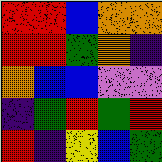[["red", "red", "blue", "orange", "orange"], ["red", "red", "green", "orange", "indigo"], ["orange", "blue", "blue", "violet", "violet"], ["indigo", "green", "red", "green", "red"], ["red", "indigo", "yellow", "blue", "green"]]